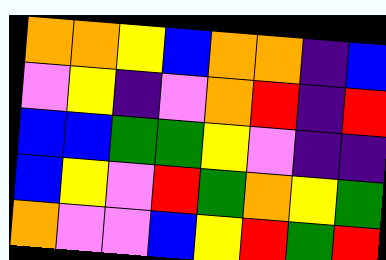[["orange", "orange", "yellow", "blue", "orange", "orange", "indigo", "blue"], ["violet", "yellow", "indigo", "violet", "orange", "red", "indigo", "red"], ["blue", "blue", "green", "green", "yellow", "violet", "indigo", "indigo"], ["blue", "yellow", "violet", "red", "green", "orange", "yellow", "green"], ["orange", "violet", "violet", "blue", "yellow", "red", "green", "red"]]